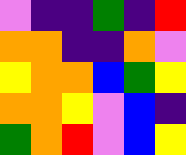[["violet", "indigo", "indigo", "green", "indigo", "red"], ["orange", "orange", "indigo", "indigo", "orange", "violet"], ["yellow", "orange", "orange", "blue", "green", "yellow"], ["orange", "orange", "yellow", "violet", "blue", "indigo"], ["green", "orange", "red", "violet", "blue", "yellow"]]